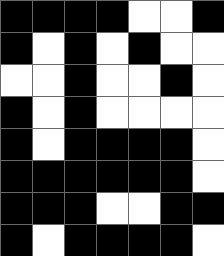[["black", "black", "black", "black", "white", "white", "black"], ["black", "white", "black", "white", "black", "white", "white"], ["white", "white", "black", "white", "white", "black", "white"], ["black", "white", "black", "white", "white", "white", "white"], ["black", "white", "black", "black", "black", "black", "white"], ["black", "black", "black", "black", "black", "black", "white"], ["black", "black", "black", "white", "white", "black", "black"], ["black", "white", "black", "black", "black", "black", "white"]]